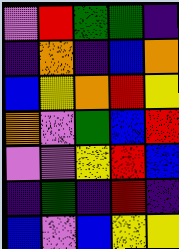[["violet", "red", "green", "green", "indigo"], ["indigo", "orange", "indigo", "blue", "orange"], ["blue", "yellow", "orange", "red", "yellow"], ["orange", "violet", "green", "blue", "red"], ["violet", "violet", "yellow", "red", "blue"], ["indigo", "green", "indigo", "red", "indigo"], ["blue", "violet", "blue", "yellow", "yellow"]]